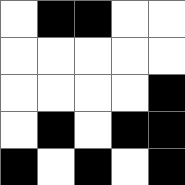[["white", "black", "black", "white", "white"], ["white", "white", "white", "white", "white"], ["white", "white", "white", "white", "black"], ["white", "black", "white", "black", "black"], ["black", "white", "black", "white", "black"]]